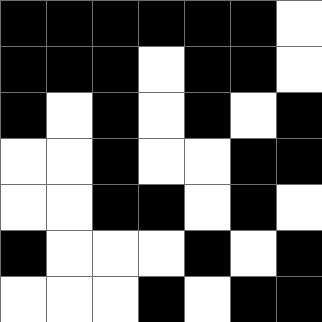[["black", "black", "black", "black", "black", "black", "white"], ["black", "black", "black", "white", "black", "black", "white"], ["black", "white", "black", "white", "black", "white", "black"], ["white", "white", "black", "white", "white", "black", "black"], ["white", "white", "black", "black", "white", "black", "white"], ["black", "white", "white", "white", "black", "white", "black"], ["white", "white", "white", "black", "white", "black", "black"]]